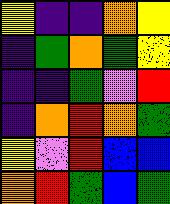[["yellow", "indigo", "indigo", "orange", "yellow"], ["indigo", "green", "orange", "green", "yellow"], ["indigo", "indigo", "green", "violet", "red"], ["indigo", "orange", "red", "orange", "green"], ["yellow", "violet", "red", "blue", "blue"], ["orange", "red", "green", "blue", "green"]]